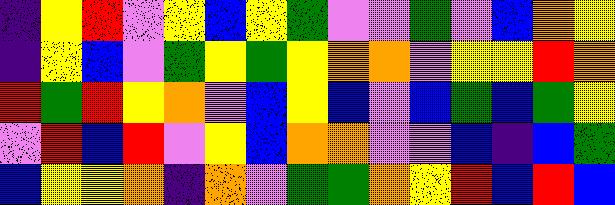[["indigo", "yellow", "red", "violet", "yellow", "blue", "yellow", "green", "violet", "violet", "green", "violet", "blue", "orange", "yellow"], ["indigo", "yellow", "blue", "violet", "green", "yellow", "green", "yellow", "orange", "orange", "violet", "yellow", "yellow", "red", "orange"], ["red", "green", "red", "yellow", "orange", "violet", "blue", "yellow", "blue", "violet", "blue", "green", "blue", "green", "yellow"], ["violet", "red", "blue", "red", "violet", "yellow", "blue", "orange", "orange", "violet", "violet", "blue", "indigo", "blue", "green"], ["blue", "yellow", "yellow", "orange", "indigo", "orange", "violet", "green", "green", "orange", "yellow", "red", "blue", "red", "blue"]]